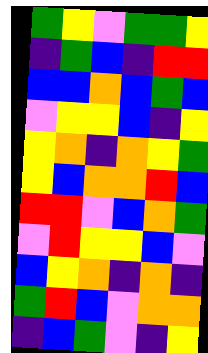[["green", "yellow", "violet", "green", "green", "yellow"], ["indigo", "green", "blue", "indigo", "red", "red"], ["blue", "blue", "orange", "blue", "green", "blue"], ["violet", "yellow", "yellow", "blue", "indigo", "yellow"], ["yellow", "orange", "indigo", "orange", "yellow", "green"], ["yellow", "blue", "orange", "orange", "red", "blue"], ["red", "red", "violet", "blue", "orange", "green"], ["violet", "red", "yellow", "yellow", "blue", "violet"], ["blue", "yellow", "orange", "indigo", "orange", "indigo"], ["green", "red", "blue", "violet", "orange", "orange"], ["indigo", "blue", "green", "violet", "indigo", "yellow"]]